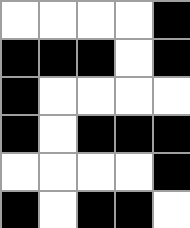[["white", "white", "white", "white", "black"], ["black", "black", "black", "white", "black"], ["black", "white", "white", "white", "white"], ["black", "white", "black", "black", "black"], ["white", "white", "white", "white", "black"], ["black", "white", "black", "black", "white"]]